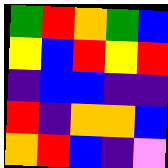[["green", "red", "orange", "green", "blue"], ["yellow", "blue", "red", "yellow", "red"], ["indigo", "blue", "blue", "indigo", "indigo"], ["red", "indigo", "orange", "orange", "blue"], ["orange", "red", "blue", "indigo", "violet"]]